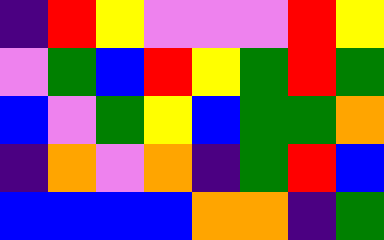[["indigo", "red", "yellow", "violet", "violet", "violet", "red", "yellow"], ["violet", "green", "blue", "red", "yellow", "green", "red", "green"], ["blue", "violet", "green", "yellow", "blue", "green", "green", "orange"], ["indigo", "orange", "violet", "orange", "indigo", "green", "red", "blue"], ["blue", "blue", "blue", "blue", "orange", "orange", "indigo", "green"]]